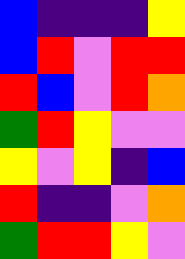[["blue", "indigo", "indigo", "indigo", "yellow"], ["blue", "red", "violet", "red", "red"], ["red", "blue", "violet", "red", "orange"], ["green", "red", "yellow", "violet", "violet"], ["yellow", "violet", "yellow", "indigo", "blue"], ["red", "indigo", "indigo", "violet", "orange"], ["green", "red", "red", "yellow", "violet"]]